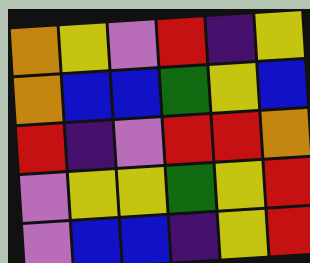[["orange", "yellow", "violet", "red", "indigo", "yellow"], ["orange", "blue", "blue", "green", "yellow", "blue"], ["red", "indigo", "violet", "red", "red", "orange"], ["violet", "yellow", "yellow", "green", "yellow", "red"], ["violet", "blue", "blue", "indigo", "yellow", "red"]]